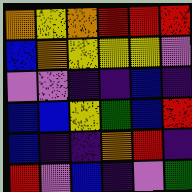[["orange", "yellow", "orange", "red", "red", "red"], ["blue", "orange", "yellow", "yellow", "yellow", "violet"], ["violet", "violet", "indigo", "indigo", "blue", "indigo"], ["blue", "blue", "yellow", "green", "blue", "red"], ["blue", "indigo", "indigo", "orange", "red", "indigo"], ["red", "violet", "blue", "indigo", "violet", "green"]]